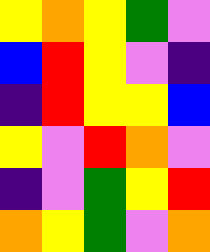[["yellow", "orange", "yellow", "green", "violet"], ["blue", "red", "yellow", "violet", "indigo"], ["indigo", "red", "yellow", "yellow", "blue"], ["yellow", "violet", "red", "orange", "violet"], ["indigo", "violet", "green", "yellow", "red"], ["orange", "yellow", "green", "violet", "orange"]]